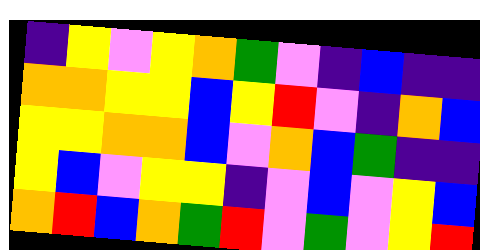[["indigo", "yellow", "violet", "yellow", "orange", "green", "violet", "indigo", "blue", "indigo", "indigo"], ["orange", "orange", "yellow", "yellow", "blue", "yellow", "red", "violet", "indigo", "orange", "blue"], ["yellow", "yellow", "orange", "orange", "blue", "violet", "orange", "blue", "green", "indigo", "indigo"], ["yellow", "blue", "violet", "yellow", "yellow", "indigo", "violet", "blue", "violet", "yellow", "blue"], ["orange", "red", "blue", "orange", "green", "red", "violet", "green", "violet", "yellow", "red"]]